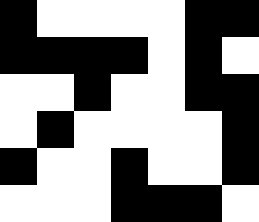[["black", "white", "white", "white", "white", "black", "black"], ["black", "black", "black", "black", "white", "black", "white"], ["white", "white", "black", "white", "white", "black", "black"], ["white", "black", "white", "white", "white", "white", "black"], ["black", "white", "white", "black", "white", "white", "black"], ["white", "white", "white", "black", "black", "black", "white"]]